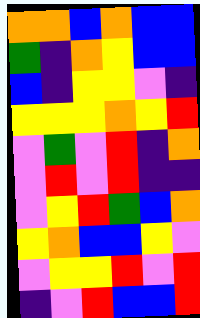[["orange", "orange", "blue", "orange", "blue", "blue"], ["green", "indigo", "orange", "yellow", "blue", "blue"], ["blue", "indigo", "yellow", "yellow", "violet", "indigo"], ["yellow", "yellow", "yellow", "orange", "yellow", "red"], ["violet", "green", "violet", "red", "indigo", "orange"], ["violet", "red", "violet", "red", "indigo", "indigo"], ["violet", "yellow", "red", "green", "blue", "orange"], ["yellow", "orange", "blue", "blue", "yellow", "violet"], ["violet", "yellow", "yellow", "red", "violet", "red"], ["indigo", "violet", "red", "blue", "blue", "red"]]